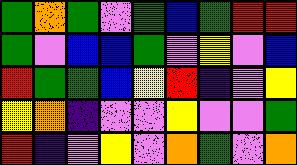[["green", "orange", "green", "violet", "green", "blue", "green", "red", "red"], ["green", "violet", "blue", "blue", "green", "violet", "yellow", "violet", "blue"], ["red", "green", "green", "blue", "yellow", "red", "indigo", "violet", "yellow"], ["yellow", "orange", "indigo", "violet", "violet", "yellow", "violet", "violet", "green"], ["red", "indigo", "violet", "yellow", "violet", "orange", "green", "violet", "orange"]]